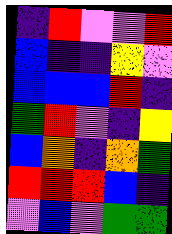[["indigo", "red", "violet", "violet", "red"], ["blue", "indigo", "indigo", "yellow", "violet"], ["blue", "blue", "blue", "red", "indigo"], ["green", "red", "violet", "indigo", "yellow"], ["blue", "orange", "indigo", "orange", "green"], ["red", "red", "red", "blue", "indigo"], ["violet", "blue", "violet", "green", "green"]]